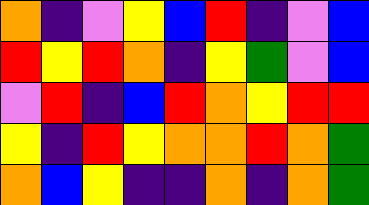[["orange", "indigo", "violet", "yellow", "blue", "red", "indigo", "violet", "blue"], ["red", "yellow", "red", "orange", "indigo", "yellow", "green", "violet", "blue"], ["violet", "red", "indigo", "blue", "red", "orange", "yellow", "red", "red"], ["yellow", "indigo", "red", "yellow", "orange", "orange", "red", "orange", "green"], ["orange", "blue", "yellow", "indigo", "indigo", "orange", "indigo", "orange", "green"]]